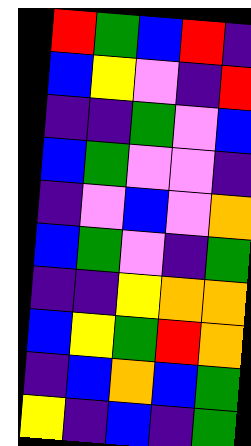[["red", "green", "blue", "red", "indigo"], ["blue", "yellow", "violet", "indigo", "red"], ["indigo", "indigo", "green", "violet", "blue"], ["blue", "green", "violet", "violet", "indigo"], ["indigo", "violet", "blue", "violet", "orange"], ["blue", "green", "violet", "indigo", "green"], ["indigo", "indigo", "yellow", "orange", "orange"], ["blue", "yellow", "green", "red", "orange"], ["indigo", "blue", "orange", "blue", "green"], ["yellow", "indigo", "blue", "indigo", "green"]]